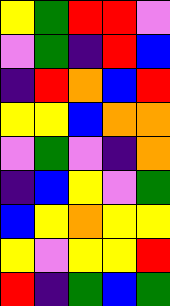[["yellow", "green", "red", "red", "violet"], ["violet", "green", "indigo", "red", "blue"], ["indigo", "red", "orange", "blue", "red"], ["yellow", "yellow", "blue", "orange", "orange"], ["violet", "green", "violet", "indigo", "orange"], ["indigo", "blue", "yellow", "violet", "green"], ["blue", "yellow", "orange", "yellow", "yellow"], ["yellow", "violet", "yellow", "yellow", "red"], ["red", "indigo", "green", "blue", "green"]]